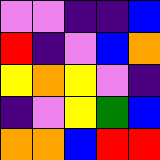[["violet", "violet", "indigo", "indigo", "blue"], ["red", "indigo", "violet", "blue", "orange"], ["yellow", "orange", "yellow", "violet", "indigo"], ["indigo", "violet", "yellow", "green", "blue"], ["orange", "orange", "blue", "red", "red"]]